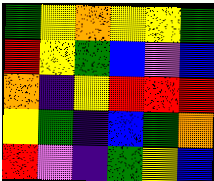[["green", "yellow", "orange", "yellow", "yellow", "green"], ["red", "yellow", "green", "blue", "violet", "blue"], ["orange", "indigo", "yellow", "red", "red", "red"], ["yellow", "green", "indigo", "blue", "green", "orange"], ["red", "violet", "indigo", "green", "yellow", "blue"]]